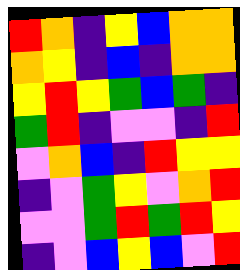[["red", "orange", "indigo", "yellow", "blue", "orange", "orange"], ["orange", "yellow", "indigo", "blue", "indigo", "orange", "orange"], ["yellow", "red", "yellow", "green", "blue", "green", "indigo"], ["green", "red", "indigo", "violet", "violet", "indigo", "red"], ["violet", "orange", "blue", "indigo", "red", "yellow", "yellow"], ["indigo", "violet", "green", "yellow", "violet", "orange", "red"], ["violet", "violet", "green", "red", "green", "red", "yellow"], ["indigo", "violet", "blue", "yellow", "blue", "violet", "red"]]